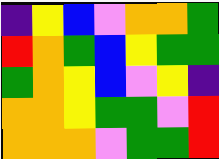[["indigo", "yellow", "blue", "violet", "orange", "orange", "green"], ["red", "orange", "green", "blue", "yellow", "green", "green"], ["green", "orange", "yellow", "blue", "violet", "yellow", "indigo"], ["orange", "orange", "yellow", "green", "green", "violet", "red"], ["orange", "orange", "orange", "violet", "green", "green", "red"]]